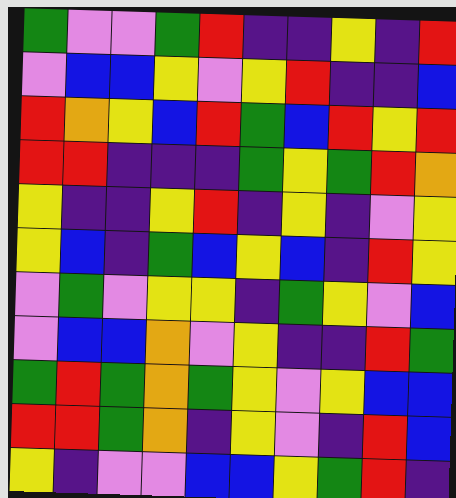[["green", "violet", "violet", "green", "red", "indigo", "indigo", "yellow", "indigo", "red"], ["violet", "blue", "blue", "yellow", "violet", "yellow", "red", "indigo", "indigo", "blue"], ["red", "orange", "yellow", "blue", "red", "green", "blue", "red", "yellow", "red"], ["red", "red", "indigo", "indigo", "indigo", "green", "yellow", "green", "red", "orange"], ["yellow", "indigo", "indigo", "yellow", "red", "indigo", "yellow", "indigo", "violet", "yellow"], ["yellow", "blue", "indigo", "green", "blue", "yellow", "blue", "indigo", "red", "yellow"], ["violet", "green", "violet", "yellow", "yellow", "indigo", "green", "yellow", "violet", "blue"], ["violet", "blue", "blue", "orange", "violet", "yellow", "indigo", "indigo", "red", "green"], ["green", "red", "green", "orange", "green", "yellow", "violet", "yellow", "blue", "blue"], ["red", "red", "green", "orange", "indigo", "yellow", "violet", "indigo", "red", "blue"], ["yellow", "indigo", "violet", "violet", "blue", "blue", "yellow", "green", "red", "indigo"]]